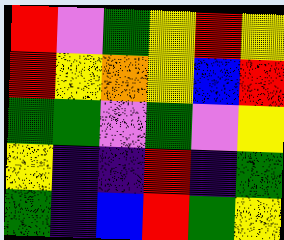[["red", "violet", "green", "yellow", "red", "yellow"], ["red", "yellow", "orange", "yellow", "blue", "red"], ["green", "green", "violet", "green", "violet", "yellow"], ["yellow", "indigo", "indigo", "red", "indigo", "green"], ["green", "indigo", "blue", "red", "green", "yellow"]]